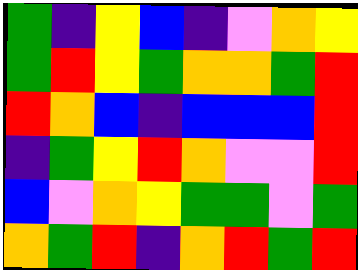[["green", "indigo", "yellow", "blue", "indigo", "violet", "orange", "yellow"], ["green", "red", "yellow", "green", "orange", "orange", "green", "red"], ["red", "orange", "blue", "indigo", "blue", "blue", "blue", "red"], ["indigo", "green", "yellow", "red", "orange", "violet", "violet", "red"], ["blue", "violet", "orange", "yellow", "green", "green", "violet", "green"], ["orange", "green", "red", "indigo", "orange", "red", "green", "red"]]